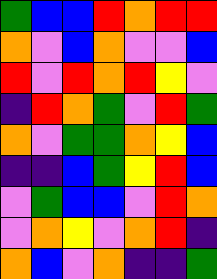[["green", "blue", "blue", "red", "orange", "red", "red"], ["orange", "violet", "blue", "orange", "violet", "violet", "blue"], ["red", "violet", "red", "orange", "red", "yellow", "violet"], ["indigo", "red", "orange", "green", "violet", "red", "green"], ["orange", "violet", "green", "green", "orange", "yellow", "blue"], ["indigo", "indigo", "blue", "green", "yellow", "red", "blue"], ["violet", "green", "blue", "blue", "violet", "red", "orange"], ["violet", "orange", "yellow", "violet", "orange", "red", "indigo"], ["orange", "blue", "violet", "orange", "indigo", "indigo", "green"]]